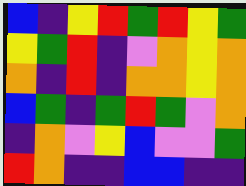[["blue", "indigo", "yellow", "red", "green", "red", "yellow", "green"], ["yellow", "green", "red", "indigo", "violet", "orange", "yellow", "orange"], ["orange", "indigo", "red", "indigo", "orange", "orange", "yellow", "orange"], ["blue", "green", "indigo", "green", "red", "green", "violet", "orange"], ["indigo", "orange", "violet", "yellow", "blue", "violet", "violet", "green"], ["red", "orange", "indigo", "indigo", "blue", "blue", "indigo", "indigo"]]